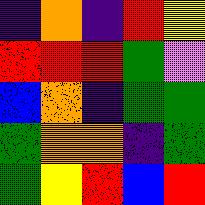[["indigo", "orange", "indigo", "red", "yellow"], ["red", "red", "red", "green", "violet"], ["blue", "orange", "indigo", "green", "green"], ["green", "orange", "orange", "indigo", "green"], ["green", "yellow", "red", "blue", "red"]]